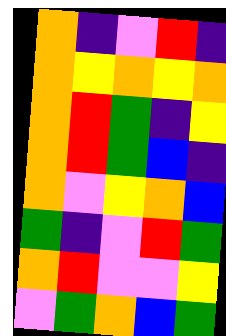[["orange", "indigo", "violet", "red", "indigo"], ["orange", "yellow", "orange", "yellow", "orange"], ["orange", "red", "green", "indigo", "yellow"], ["orange", "red", "green", "blue", "indigo"], ["orange", "violet", "yellow", "orange", "blue"], ["green", "indigo", "violet", "red", "green"], ["orange", "red", "violet", "violet", "yellow"], ["violet", "green", "orange", "blue", "green"]]